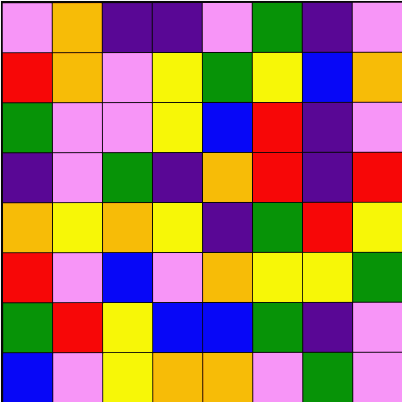[["violet", "orange", "indigo", "indigo", "violet", "green", "indigo", "violet"], ["red", "orange", "violet", "yellow", "green", "yellow", "blue", "orange"], ["green", "violet", "violet", "yellow", "blue", "red", "indigo", "violet"], ["indigo", "violet", "green", "indigo", "orange", "red", "indigo", "red"], ["orange", "yellow", "orange", "yellow", "indigo", "green", "red", "yellow"], ["red", "violet", "blue", "violet", "orange", "yellow", "yellow", "green"], ["green", "red", "yellow", "blue", "blue", "green", "indigo", "violet"], ["blue", "violet", "yellow", "orange", "orange", "violet", "green", "violet"]]